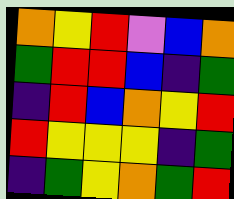[["orange", "yellow", "red", "violet", "blue", "orange"], ["green", "red", "red", "blue", "indigo", "green"], ["indigo", "red", "blue", "orange", "yellow", "red"], ["red", "yellow", "yellow", "yellow", "indigo", "green"], ["indigo", "green", "yellow", "orange", "green", "red"]]